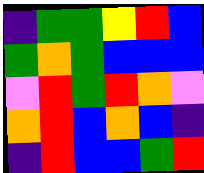[["indigo", "green", "green", "yellow", "red", "blue"], ["green", "orange", "green", "blue", "blue", "blue"], ["violet", "red", "green", "red", "orange", "violet"], ["orange", "red", "blue", "orange", "blue", "indigo"], ["indigo", "red", "blue", "blue", "green", "red"]]